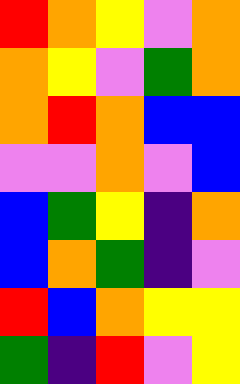[["red", "orange", "yellow", "violet", "orange"], ["orange", "yellow", "violet", "green", "orange"], ["orange", "red", "orange", "blue", "blue"], ["violet", "violet", "orange", "violet", "blue"], ["blue", "green", "yellow", "indigo", "orange"], ["blue", "orange", "green", "indigo", "violet"], ["red", "blue", "orange", "yellow", "yellow"], ["green", "indigo", "red", "violet", "yellow"]]